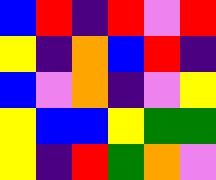[["blue", "red", "indigo", "red", "violet", "red"], ["yellow", "indigo", "orange", "blue", "red", "indigo"], ["blue", "violet", "orange", "indigo", "violet", "yellow"], ["yellow", "blue", "blue", "yellow", "green", "green"], ["yellow", "indigo", "red", "green", "orange", "violet"]]